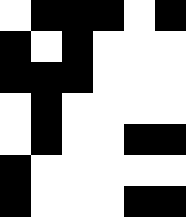[["white", "black", "black", "black", "white", "black"], ["black", "white", "black", "white", "white", "white"], ["black", "black", "black", "white", "white", "white"], ["white", "black", "white", "white", "white", "white"], ["white", "black", "white", "white", "black", "black"], ["black", "white", "white", "white", "white", "white"], ["black", "white", "white", "white", "black", "black"]]